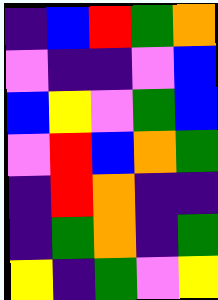[["indigo", "blue", "red", "green", "orange"], ["violet", "indigo", "indigo", "violet", "blue"], ["blue", "yellow", "violet", "green", "blue"], ["violet", "red", "blue", "orange", "green"], ["indigo", "red", "orange", "indigo", "indigo"], ["indigo", "green", "orange", "indigo", "green"], ["yellow", "indigo", "green", "violet", "yellow"]]